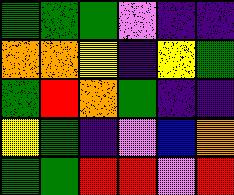[["green", "green", "green", "violet", "indigo", "indigo"], ["orange", "orange", "yellow", "indigo", "yellow", "green"], ["green", "red", "orange", "green", "indigo", "indigo"], ["yellow", "green", "indigo", "violet", "blue", "orange"], ["green", "green", "red", "red", "violet", "red"]]